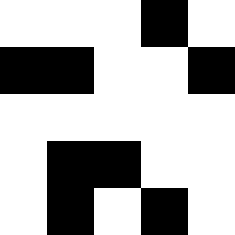[["white", "white", "white", "black", "white"], ["black", "black", "white", "white", "black"], ["white", "white", "white", "white", "white"], ["white", "black", "black", "white", "white"], ["white", "black", "white", "black", "white"]]